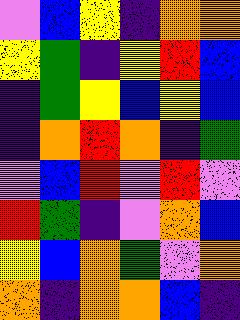[["violet", "blue", "yellow", "indigo", "orange", "orange"], ["yellow", "green", "indigo", "yellow", "red", "blue"], ["indigo", "green", "yellow", "blue", "yellow", "blue"], ["indigo", "orange", "red", "orange", "indigo", "green"], ["violet", "blue", "red", "violet", "red", "violet"], ["red", "green", "indigo", "violet", "orange", "blue"], ["yellow", "blue", "orange", "green", "violet", "orange"], ["orange", "indigo", "orange", "orange", "blue", "indigo"]]